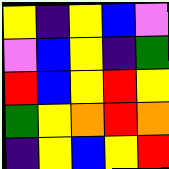[["yellow", "indigo", "yellow", "blue", "violet"], ["violet", "blue", "yellow", "indigo", "green"], ["red", "blue", "yellow", "red", "yellow"], ["green", "yellow", "orange", "red", "orange"], ["indigo", "yellow", "blue", "yellow", "red"]]